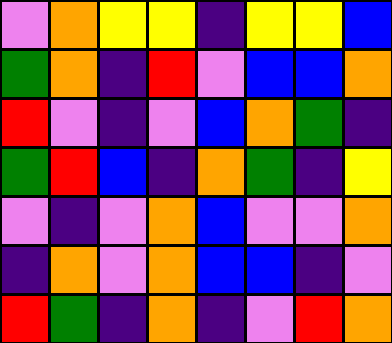[["violet", "orange", "yellow", "yellow", "indigo", "yellow", "yellow", "blue"], ["green", "orange", "indigo", "red", "violet", "blue", "blue", "orange"], ["red", "violet", "indigo", "violet", "blue", "orange", "green", "indigo"], ["green", "red", "blue", "indigo", "orange", "green", "indigo", "yellow"], ["violet", "indigo", "violet", "orange", "blue", "violet", "violet", "orange"], ["indigo", "orange", "violet", "orange", "blue", "blue", "indigo", "violet"], ["red", "green", "indigo", "orange", "indigo", "violet", "red", "orange"]]